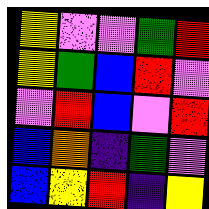[["yellow", "violet", "violet", "green", "red"], ["yellow", "green", "blue", "red", "violet"], ["violet", "red", "blue", "violet", "red"], ["blue", "orange", "indigo", "green", "violet"], ["blue", "yellow", "red", "indigo", "yellow"]]